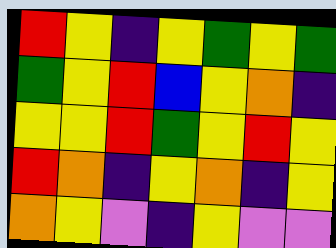[["red", "yellow", "indigo", "yellow", "green", "yellow", "green"], ["green", "yellow", "red", "blue", "yellow", "orange", "indigo"], ["yellow", "yellow", "red", "green", "yellow", "red", "yellow"], ["red", "orange", "indigo", "yellow", "orange", "indigo", "yellow"], ["orange", "yellow", "violet", "indigo", "yellow", "violet", "violet"]]